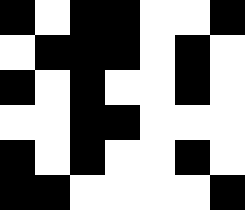[["black", "white", "black", "black", "white", "white", "black"], ["white", "black", "black", "black", "white", "black", "white"], ["black", "white", "black", "white", "white", "black", "white"], ["white", "white", "black", "black", "white", "white", "white"], ["black", "white", "black", "white", "white", "black", "white"], ["black", "black", "white", "white", "white", "white", "black"]]